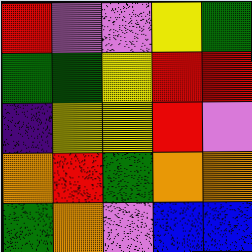[["red", "violet", "violet", "yellow", "green"], ["green", "green", "yellow", "red", "red"], ["indigo", "yellow", "yellow", "red", "violet"], ["orange", "red", "green", "orange", "orange"], ["green", "orange", "violet", "blue", "blue"]]